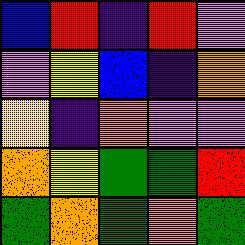[["blue", "red", "indigo", "red", "violet"], ["violet", "yellow", "blue", "indigo", "orange"], ["yellow", "indigo", "orange", "violet", "violet"], ["orange", "yellow", "green", "green", "red"], ["green", "orange", "green", "orange", "green"]]